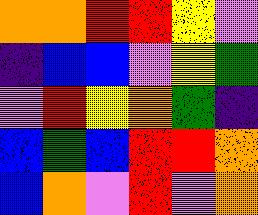[["orange", "orange", "red", "red", "yellow", "violet"], ["indigo", "blue", "blue", "violet", "yellow", "green"], ["violet", "red", "yellow", "orange", "green", "indigo"], ["blue", "green", "blue", "red", "red", "orange"], ["blue", "orange", "violet", "red", "violet", "orange"]]